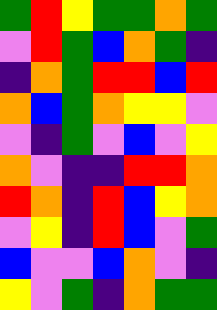[["green", "red", "yellow", "green", "green", "orange", "green"], ["violet", "red", "green", "blue", "orange", "green", "indigo"], ["indigo", "orange", "green", "red", "red", "blue", "red"], ["orange", "blue", "green", "orange", "yellow", "yellow", "violet"], ["violet", "indigo", "green", "violet", "blue", "violet", "yellow"], ["orange", "violet", "indigo", "indigo", "red", "red", "orange"], ["red", "orange", "indigo", "red", "blue", "yellow", "orange"], ["violet", "yellow", "indigo", "red", "blue", "violet", "green"], ["blue", "violet", "violet", "blue", "orange", "violet", "indigo"], ["yellow", "violet", "green", "indigo", "orange", "green", "green"]]